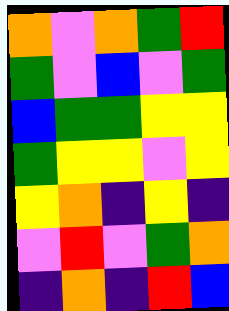[["orange", "violet", "orange", "green", "red"], ["green", "violet", "blue", "violet", "green"], ["blue", "green", "green", "yellow", "yellow"], ["green", "yellow", "yellow", "violet", "yellow"], ["yellow", "orange", "indigo", "yellow", "indigo"], ["violet", "red", "violet", "green", "orange"], ["indigo", "orange", "indigo", "red", "blue"]]